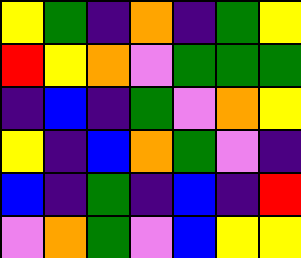[["yellow", "green", "indigo", "orange", "indigo", "green", "yellow"], ["red", "yellow", "orange", "violet", "green", "green", "green"], ["indigo", "blue", "indigo", "green", "violet", "orange", "yellow"], ["yellow", "indigo", "blue", "orange", "green", "violet", "indigo"], ["blue", "indigo", "green", "indigo", "blue", "indigo", "red"], ["violet", "orange", "green", "violet", "blue", "yellow", "yellow"]]